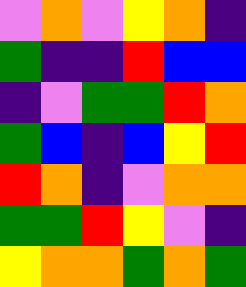[["violet", "orange", "violet", "yellow", "orange", "indigo"], ["green", "indigo", "indigo", "red", "blue", "blue"], ["indigo", "violet", "green", "green", "red", "orange"], ["green", "blue", "indigo", "blue", "yellow", "red"], ["red", "orange", "indigo", "violet", "orange", "orange"], ["green", "green", "red", "yellow", "violet", "indigo"], ["yellow", "orange", "orange", "green", "orange", "green"]]